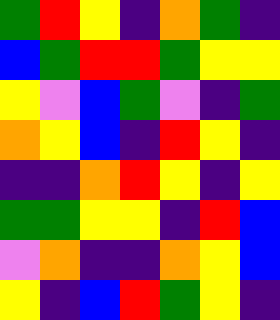[["green", "red", "yellow", "indigo", "orange", "green", "indigo"], ["blue", "green", "red", "red", "green", "yellow", "yellow"], ["yellow", "violet", "blue", "green", "violet", "indigo", "green"], ["orange", "yellow", "blue", "indigo", "red", "yellow", "indigo"], ["indigo", "indigo", "orange", "red", "yellow", "indigo", "yellow"], ["green", "green", "yellow", "yellow", "indigo", "red", "blue"], ["violet", "orange", "indigo", "indigo", "orange", "yellow", "blue"], ["yellow", "indigo", "blue", "red", "green", "yellow", "indigo"]]